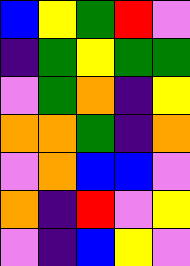[["blue", "yellow", "green", "red", "violet"], ["indigo", "green", "yellow", "green", "green"], ["violet", "green", "orange", "indigo", "yellow"], ["orange", "orange", "green", "indigo", "orange"], ["violet", "orange", "blue", "blue", "violet"], ["orange", "indigo", "red", "violet", "yellow"], ["violet", "indigo", "blue", "yellow", "violet"]]